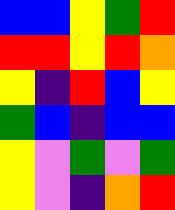[["blue", "blue", "yellow", "green", "red"], ["red", "red", "yellow", "red", "orange"], ["yellow", "indigo", "red", "blue", "yellow"], ["green", "blue", "indigo", "blue", "blue"], ["yellow", "violet", "green", "violet", "green"], ["yellow", "violet", "indigo", "orange", "red"]]